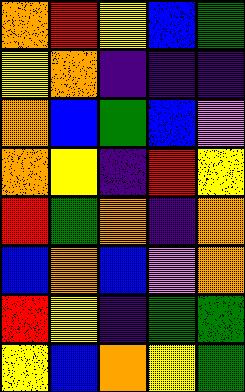[["orange", "red", "yellow", "blue", "green"], ["yellow", "orange", "indigo", "indigo", "indigo"], ["orange", "blue", "green", "blue", "violet"], ["orange", "yellow", "indigo", "red", "yellow"], ["red", "green", "orange", "indigo", "orange"], ["blue", "orange", "blue", "violet", "orange"], ["red", "yellow", "indigo", "green", "green"], ["yellow", "blue", "orange", "yellow", "green"]]